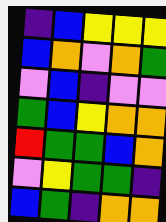[["indigo", "blue", "yellow", "yellow", "yellow"], ["blue", "orange", "violet", "orange", "green"], ["violet", "blue", "indigo", "violet", "violet"], ["green", "blue", "yellow", "orange", "orange"], ["red", "green", "green", "blue", "orange"], ["violet", "yellow", "green", "green", "indigo"], ["blue", "green", "indigo", "orange", "orange"]]